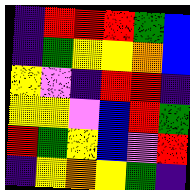[["indigo", "red", "red", "red", "green", "blue"], ["indigo", "green", "yellow", "yellow", "orange", "blue"], ["yellow", "violet", "indigo", "red", "red", "indigo"], ["yellow", "yellow", "violet", "blue", "red", "green"], ["red", "green", "yellow", "blue", "violet", "red"], ["indigo", "yellow", "orange", "yellow", "green", "indigo"]]